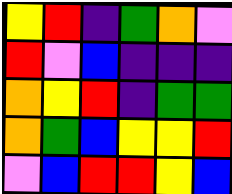[["yellow", "red", "indigo", "green", "orange", "violet"], ["red", "violet", "blue", "indigo", "indigo", "indigo"], ["orange", "yellow", "red", "indigo", "green", "green"], ["orange", "green", "blue", "yellow", "yellow", "red"], ["violet", "blue", "red", "red", "yellow", "blue"]]